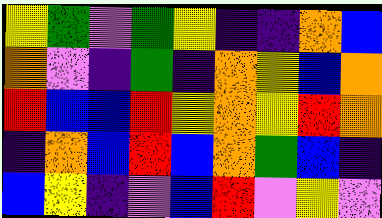[["yellow", "green", "violet", "green", "yellow", "indigo", "indigo", "orange", "blue"], ["orange", "violet", "indigo", "green", "indigo", "orange", "yellow", "blue", "orange"], ["red", "blue", "blue", "red", "yellow", "orange", "yellow", "red", "orange"], ["indigo", "orange", "blue", "red", "blue", "orange", "green", "blue", "indigo"], ["blue", "yellow", "indigo", "violet", "blue", "red", "violet", "yellow", "violet"]]